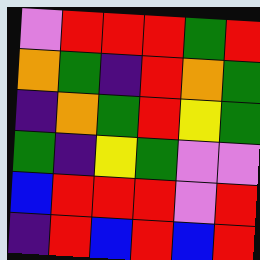[["violet", "red", "red", "red", "green", "red"], ["orange", "green", "indigo", "red", "orange", "green"], ["indigo", "orange", "green", "red", "yellow", "green"], ["green", "indigo", "yellow", "green", "violet", "violet"], ["blue", "red", "red", "red", "violet", "red"], ["indigo", "red", "blue", "red", "blue", "red"]]